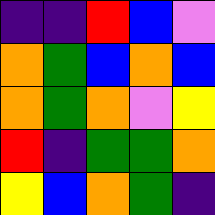[["indigo", "indigo", "red", "blue", "violet"], ["orange", "green", "blue", "orange", "blue"], ["orange", "green", "orange", "violet", "yellow"], ["red", "indigo", "green", "green", "orange"], ["yellow", "blue", "orange", "green", "indigo"]]